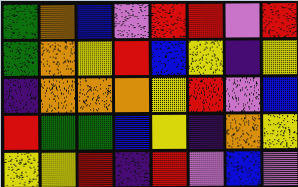[["green", "orange", "blue", "violet", "red", "red", "violet", "red"], ["green", "orange", "yellow", "red", "blue", "yellow", "indigo", "yellow"], ["indigo", "orange", "orange", "orange", "yellow", "red", "violet", "blue"], ["red", "green", "green", "blue", "yellow", "indigo", "orange", "yellow"], ["yellow", "yellow", "red", "indigo", "red", "violet", "blue", "violet"]]